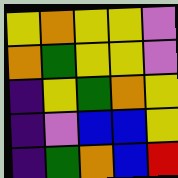[["yellow", "orange", "yellow", "yellow", "violet"], ["orange", "green", "yellow", "yellow", "violet"], ["indigo", "yellow", "green", "orange", "yellow"], ["indigo", "violet", "blue", "blue", "yellow"], ["indigo", "green", "orange", "blue", "red"]]